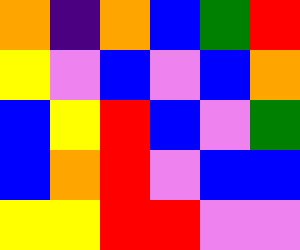[["orange", "indigo", "orange", "blue", "green", "red"], ["yellow", "violet", "blue", "violet", "blue", "orange"], ["blue", "yellow", "red", "blue", "violet", "green"], ["blue", "orange", "red", "violet", "blue", "blue"], ["yellow", "yellow", "red", "red", "violet", "violet"]]